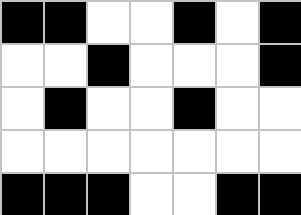[["black", "black", "white", "white", "black", "white", "black"], ["white", "white", "black", "white", "white", "white", "black"], ["white", "black", "white", "white", "black", "white", "white"], ["white", "white", "white", "white", "white", "white", "white"], ["black", "black", "black", "white", "white", "black", "black"]]